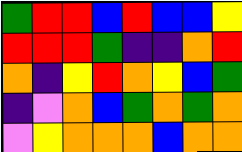[["green", "red", "red", "blue", "red", "blue", "blue", "yellow"], ["red", "red", "red", "green", "indigo", "indigo", "orange", "red"], ["orange", "indigo", "yellow", "red", "orange", "yellow", "blue", "green"], ["indigo", "violet", "orange", "blue", "green", "orange", "green", "orange"], ["violet", "yellow", "orange", "orange", "orange", "blue", "orange", "orange"]]